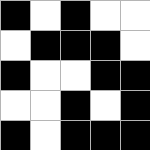[["black", "white", "black", "white", "white"], ["white", "black", "black", "black", "white"], ["black", "white", "white", "black", "black"], ["white", "white", "black", "white", "black"], ["black", "white", "black", "black", "black"]]